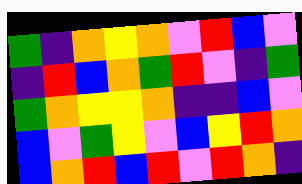[["green", "indigo", "orange", "yellow", "orange", "violet", "red", "blue", "violet"], ["indigo", "red", "blue", "orange", "green", "red", "violet", "indigo", "green"], ["green", "orange", "yellow", "yellow", "orange", "indigo", "indigo", "blue", "violet"], ["blue", "violet", "green", "yellow", "violet", "blue", "yellow", "red", "orange"], ["blue", "orange", "red", "blue", "red", "violet", "red", "orange", "indigo"]]